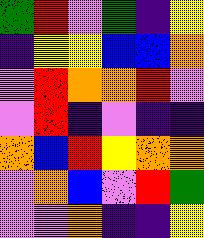[["green", "red", "violet", "green", "indigo", "yellow"], ["indigo", "yellow", "yellow", "blue", "blue", "orange"], ["violet", "red", "orange", "orange", "red", "violet"], ["violet", "red", "indigo", "violet", "indigo", "indigo"], ["orange", "blue", "red", "yellow", "orange", "orange"], ["violet", "orange", "blue", "violet", "red", "green"], ["violet", "violet", "orange", "indigo", "indigo", "yellow"]]